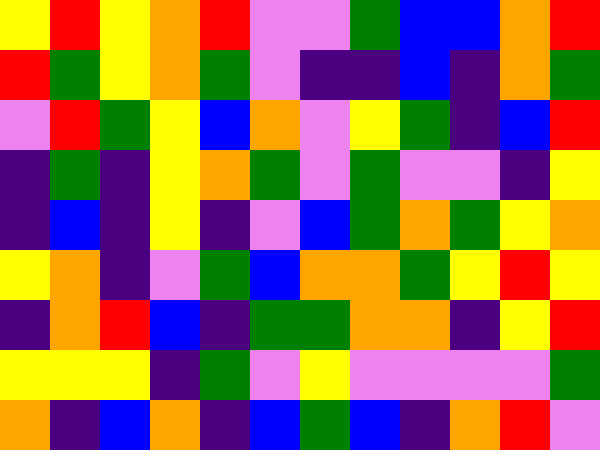[["yellow", "red", "yellow", "orange", "red", "violet", "violet", "green", "blue", "blue", "orange", "red"], ["red", "green", "yellow", "orange", "green", "violet", "indigo", "indigo", "blue", "indigo", "orange", "green"], ["violet", "red", "green", "yellow", "blue", "orange", "violet", "yellow", "green", "indigo", "blue", "red"], ["indigo", "green", "indigo", "yellow", "orange", "green", "violet", "green", "violet", "violet", "indigo", "yellow"], ["indigo", "blue", "indigo", "yellow", "indigo", "violet", "blue", "green", "orange", "green", "yellow", "orange"], ["yellow", "orange", "indigo", "violet", "green", "blue", "orange", "orange", "green", "yellow", "red", "yellow"], ["indigo", "orange", "red", "blue", "indigo", "green", "green", "orange", "orange", "indigo", "yellow", "red"], ["yellow", "yellow", "yellow", "indigo", "green", "violet", "yellow", "violet", "violet", "violet", "violet", "green"], ["orange", "indigo", "blue", "orange", "indigo", "blue", "green", "blue", "indigo", "orange", "red", "violet"]]